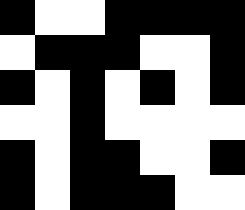[["black", "white", "white", "black", "black", "black", "black"], ["white", "black", "black", "black", "white", "white", "black"], ["black", "white", "black", "white", "black", "white", "black"], ["white", "white", "black", "white", "white", "white", "white"], ["black", "white", "black", "black", "white", "white", "black"], ["black", "white", "black", "black", "black", "white", "white"]]